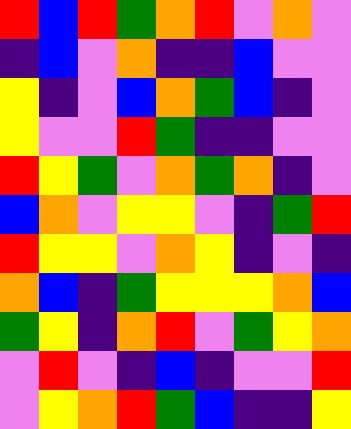[["red", "blue", "red", "green", "orange", "red", "violet", "orange", "violet"], ["indigo", "blue", "violet", "orange", "indigo", "indigo", "blue", "violet", "violet"], ["yellow", "indigo", "violet", "blue", "orange", "green", "blue", "indigo", "violet"], ["yellow", "violet", "violet", "red", "green", "indigo", "indigo", "violet", "violet"], ["red", "yellow", "green", "violet", "orange", "green", "orange", "indigo", "violet"], ["blue", "orange", "violet", "yellow", "yellow", "violet", "indigo", "green", "red"], ["red", "yellow", "yellow", "violet", "orange", "yellow", "indigo", "violet", "indigo"], ["orange", "blue", "indigo", "green", "yellow", "yellow", "yellow", "orange", "blue"], ["green", "yellow", "indigo", "orange", "red", "violet", "green", "yellow", "orange"], ["violet", "red", "violet", "indigo", "blue", "indigo", "violet", "violet", "red"], ["violet", "yellow", "orange", "red", "green", "blue", "indigo", "indigo", "yellow"]]